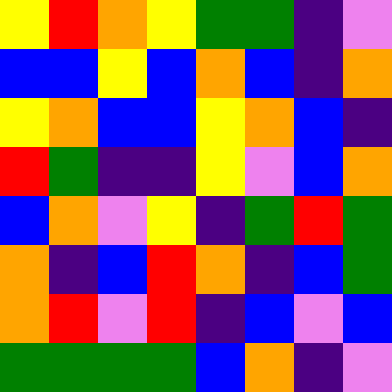[["yellow", "red", "orange", "yellow", "green", "green", "indigo", "violet"], ["blue", "blue", "yellow", "blue", "orange", "blue", "indigo", "orange"], ["yellow", "orange", "blue", "blue", "yellow", "orange", "blue", "indigo"], ["red", "green", "indigo", "indigo", "yellow", "violet", "blue", "orange"], ["blue", "orange", "violet", "yellow", "indigo", "green", "red", "green"], ["orange", "indigo", "blue", "red", "orange", "indigo", "blue", "green"], ["orange", "red", "violet", "red", "indigo", "blue", "violet", "blue"], ["green", "green", "green", "green", "blue", "orange", "indigo", "violet"]]